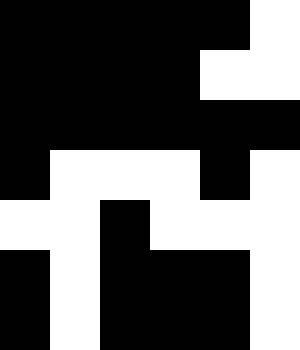[["black", "black", "black", "black", "black", "white"], ["black", "black", "black", "black", "white", "white"], ["black", "black", "black", "black", "black", "black"], ["black", "white", "white", "white", "black", "white"], ["white", "white", "black", "white", "white", "white"], ["black", "white", "black", "black", "black", "white"], ["black", "white", "black", "black", "black", "white"]]